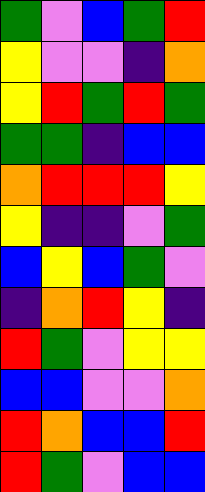[["green", "violet", "blue", "green", "red"], ["yellow", "violet", "violet", "indigo", "orange"], ["yellow", "red", "green", "red", "green"], ["green", "green", "indigo", "blue", "blue"], ["orange", "red", "red", "red", "yellow"], ["yellow", "indigo", "indigo", "violet", "green"], ["blue", "yellow", "blue", "green", "violet"], ["indigo", "orange", "red", "yellow", "indigo"], ["red", "green", "violet", "yellow", "yellow"], ["blue", "blue", "violet", "violet", "orange"], ["red", "orange", "blue", "blue", "red"], ["red", "green", "violet", "blue", "blue"]]